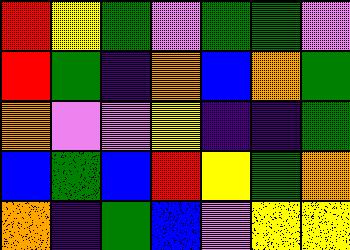[["red", "yellow", "green", "violet", "green", "green", "violet"], ["red", "green", "indigo", "orange", "blue", "orange", "green"], ["orange", "violet", "violet", "yellow", "indigo", "indigo", "green"], ["blue", "green", "blue", "red", "yellow", "green", "orange"], ["orange", "indigo", "green", "blue", "violet", "yellow", "yellow"]]